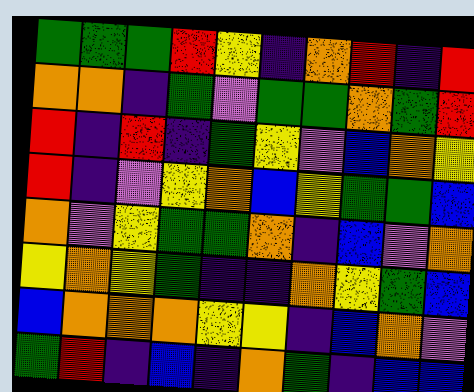[["green", "green", "green", "red", "yellow", "indigo", "orange", "red", "indigo", "red"], ["orange", "orange", "indigo", "green", "violet", "green", "green", "orange", "green", "red"], ["red", "indigo", "red", "indigo", "green", "yellow", "violet", "blue", "orange", "yellow"], ["red", "indigo", "violet", "yellow", "orange", "blue", "yellow", "green", "green", "blue"], ["orange", "violet", "yellow", "green", "green", "orange", "indigo", "blue", "violet", "orange"], ["yellow", "orange", "yellow", "green", "indigo", "indigo", "orange", "yellow", "green", "blue"], ["blue", "orange", "orange", "orange", "yellow", "yellow", "indigo", "blue", "orange", "violet"], ["green", "red", "indigo", "blue", "indigo", "orange", "green", "indigo", "blue", "blue"]]